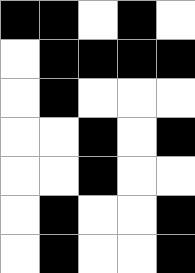[["black", "black", "white", "black", "white"], ["white", "black", "black", "black", "black"], ["white", "black", "white", "white", "white"], ["white", "white", "black", "white", "black"], ["white", "white", "black", "white", "white"], ["white", "black", "white", "white", "black"], ["white", "black", "white", "white", "black"]]